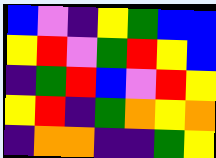[["blue", "violet", "indigo", "yellow", "green", "blue", "blue"], ["yellow", "red", "violet", "green", "red", "yellow", "blue"], ["indigo", "green", "red", "blue", "violet", "red", "yellow"], ["yellow", "red", "indigo", "green", "orange", "yellow", "orange"], ["indigo", "orange", "orange", "indigo", "indigo", "green", "yellow"]]